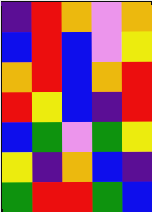[["indigo", "red", "orange", "violet", "orange"], ["blue", "red", "blue", "violet", "yellow"], ["orange", "red", "blue", "orange", "red"], ["red", "yellow", "blue", "indigo", "red"], ["blue", "green", "violet", "green", "yellow"], ["yellow", "indigo", "orange", "blue", "indigo"], ["green", "red", "red", "green", "blue"]]